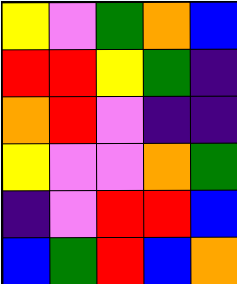[["yellow", "violet", "green", "orange", "blue"], ["red", "red", "yellow", "green", "indigo"], ["orange", "red", "violet", "indigo", "indigo"], ["yellow", "violet", "violet", "orange", "green"], ["indigo", "violet", "red", "red", "blue"], ["blue", "green", "red", "blue", "orange"]]